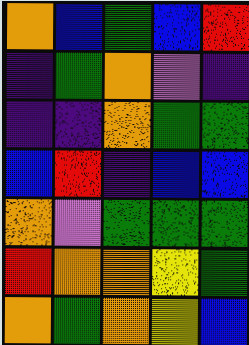[["orange", "blue", "green", "blue", "red"], ["indigo", "green", "orange", "violet", "indigo"], ["indigo", "indigo", "orange", "green", "green"], ["blue", "red", "indigo", "blue", "blue"], ["orange", "violet", "green", "green", "green"], ["red", "orange", "orange", "yellow", "green"], ["orange", "green", "orange", "yellow", "blue"]]